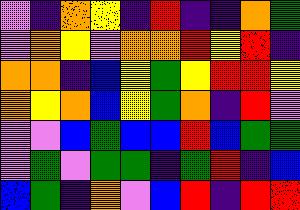[["violet", "indigo", "orange", "yellow", "indigo", "red", "indigo", "indigo", "orange", "green"], ["violet", "orange", "yellow", "violet", "orange", "orange", "red", "yellow", "red", "indigo"], ["orange", "orange", "indigo", "blue", "yellow", "green", "yellow", "red", "red", "yellow"], ["orange", "yellow", "orange", "blue", "yellow", "green", "orange", "indigo", "red", "violet"], ["violet", "violet", "blue", "green", "blue", "blue", "red", "blue", "green", "green"], ["violet", "green", "violet", "green", "green", "indigo", "green", "red", "indigo", "blue"], ["blue", "green", "indigo", "orange", "violet", "blue", "red", "indigo", "red", "red"]]